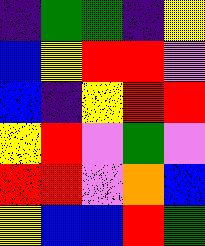[["indigo", "green", "green", "indigo", "yellow"], ["blue", "yellow", "red", "red", "violet"], ["blue", "indigo", "yellow", "red", "red"], ["yellow", "red", "violet", "green", "violet"], ["red", "red", "violet", "orange", "blue"], ["yellow", "blue", "blue", "red", "green"]]